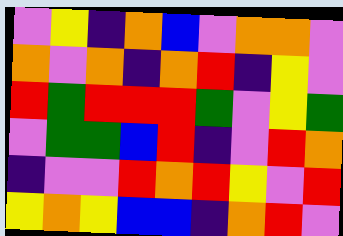[["violet", "yellow", "indigo", "orange", "blue", "violet", "orange", "orange", "violet"], ["orange", "violet", "orange", "indigo", "orange", "red", "indigo", "yellow", "violet"], ["red", "green", "red", "red", "red", "green", "violet", "yellow", "green"], ["violet", "green", "green", "blue", "red", "indigo", "violet", "red", "orange"], ["indigo", "violet", "violet", "red", "orange", "red", "yellow", "violet", "red"], ["yellow", "orange", "yellow", "blue", "blue", "indigo", "orange", "red", "violet"]]